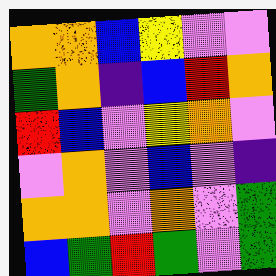[["orange", "orange", "blue", "yellow", "violet", "violet"], ["green", "orange", "indigo", "blue", "red", "orange"], ["red", "blue", "violet", "yellow", "orange", "violet"], ["violet", "orange", "violet", "blue", "violet", "indigo"], ["orange", "orange", "violet", "orange", "violet", "green"], ["blue", "green", "red", "green", "violet", "green"]]